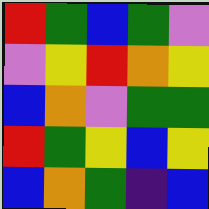[["red", "green", "blue", "green", "violet"], ["violet", "yellow", "red", "orange", "yellow"], ["blue", "orange", "violet", "green", "green"], ["red", "green", "yellow", "blue", "yellow"], ["blue", "orange", "green", "indigo", "blue"]]